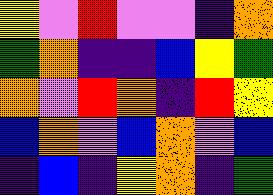[["yellow", "violet", "red", "violet", "violet", "indigo", "orange"], ["green", "orange", "indigo", "indigo", "blue", "yellow", "green"], ["orange", "violet", "red", "orange", "indigo", "red", "yellow"], ["blue", "orange", "violet", "blue", "orange", "violet", "blue"], ["indigo", "blue", "indigo", "yellow", "orange", "indigo", "green"]]